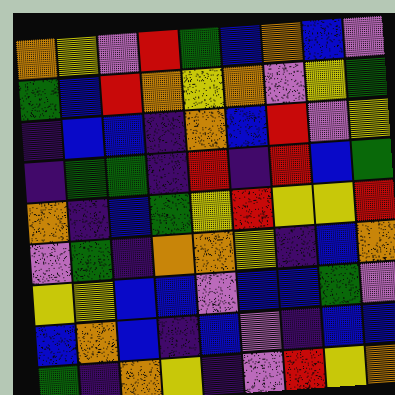[["orange", "yellow", "violet", "red", "green", "blue", "orange", "blue", "violet"], ["green", "blue", "red", "orange", "yellow", "orange", "violet", "yellow", "green"], ["indigo", "blue", "blue", "indigo", "orange", "blue", "red", "violet", "yellow"], ["indigo", "green", "green", "indigo", "red", "indigo", "red", "blue", "green"], ["orange", "indigo", "blue", "green", "yellow", "red", "yellow", "yellow", "red"], ["violet", "green", "indigo", "orange", "orange", "yellow", "indigo", "blue", "orange"], ["yellow", "yellow", "blue", "blue", "violet", "blue", "blue", "green", "violet"], ["blue", "orange", "blue", "indigo", "blue", "violet", "indigo", "blue", "blue"], ["green", "indigo", "orange", "yellow", "indigo", "violet", "red", "yellow", "orange"]]